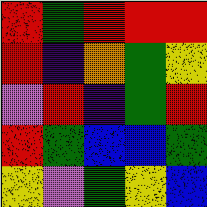[["red", "green", "red", "red", "red"], ["red", "indigo", "orange", "green", "yellow"], ["violet", "red", "indigo", "green", "red"], ["red", "green", "blue", "blue", "green"], ["yellow", "violet", "green", "yellow", "blue"]]